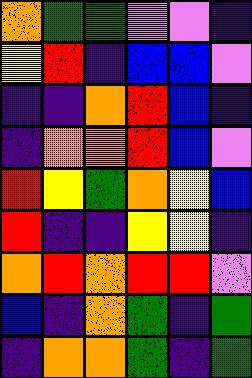[["orange", "green", "green", "violet", "violet", "indigo"], ["yellow", "red", "indigo", "blue", "blue", "violet"], ["indigo", "indigo", "orange", "red", "blue", "indigo"], ["indigo", "orange", "orange", "red", "blue", "violet"], ["red", "yellow", "green", "orange", "yellow", "blue"], ["red", "indigo", "indigo", "yellow", "yellow", "indigo"], ["orange", "red", "orange", "red", "red", "violet"], ["blue", "indigo", "orange", "green", "indigo", "green"], ["indigo", "orange", "orange", "green", "indigo", "green"]]